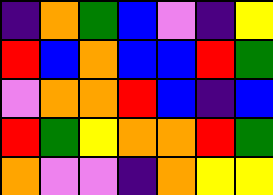[["indigo", "orange", "green", "blue", "violet", "indigo", "yellow"], ["red", "blue", "orange", "blue", "blue", "red", "green"], ["violet", "orange", "orange", "red", "blue", "indigo", "blue"], ["red", "green", "yellow", "orange", "orange", "red", "green"], ["orange", "violet", "violet", "indigo", "orange", "yellow", "yellow"]]